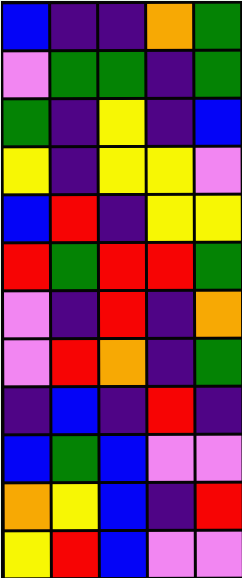[["blue", "indigo", "indigo", "orange", "green"], ["violet", "green", "green", "indigo", "green"], ["green", "indigo", "yellow", "indigo", "blue"], ["yellow", "indigo", "yellow", "yellow", "violet"], ["blue", "red", "indigo", "yellow", "yellow"], ["red", "green", "red", "red", "green"], ["violet", "indigo", "red", "indigo", "orange"], ["violet", "red", "orange", "indigo", "green"], ["indigo", "blue", "indigo", "red", "indigo"], ["blue", "green", "blue", "violet", "violet"], ["orange", "yellow", "blue", "indigo", "red"], ["yellow", "red", "blue", "violet", "violet"]]